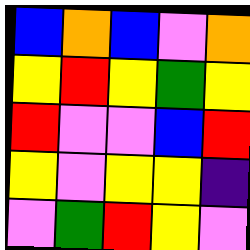[["blue", "orange", "blue", "violet", "orange"], ["yellow", "red", "yellow", "green", "yellow"], ["red", "violet", "violet", "blue", "red"], ["yellow", "violet", "yellow", "yellow", "indigo"], ["violet", "green", "red", "yellow", "violet"]]